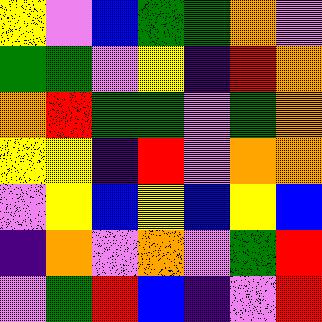[["yellow", "violet", "blue", "green", "green", "orange", "violet"], ["green", "green", "violet", "yellow", "indigo", "red", "orange"], ["orange", "red", "green", "green", "violet", "green", "orange"], ["yellow", "yellow", "indigo", "red", "violet", "orange", "orange"], ["violet", "yellow", "blue", "yellow", "blue", "yellow", "blue"], ["indigo", "orange", "violet", "orange", "violet", "green", "red"], ["violet", "green", "red", "blue", "indigo", "violet", "red"]]